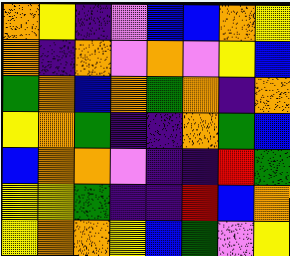[["orange", "yellow", "indigo", "violet", "blue", "blue", "orange", "yellow"], ["orange", "indigo", "orange", "violet", "orange", "violet", "yellow", "blue"], ["green", "orange", "blue", "orange", "green", "orange", "indigo", "orange"], ["yellow", "orange", "green", "indigo", "indigo", "orange", "green", "blue"], ["blue", "orange", "orange", "violet", "indigo", "indigo", "red", "green"], ["yellow", "yellow", "green", "indigo", "indigo", "red", "blue", "orange"], ["yellow", "orange", "orange", "yellow", "blue", "green", "violet", "yellow"]]